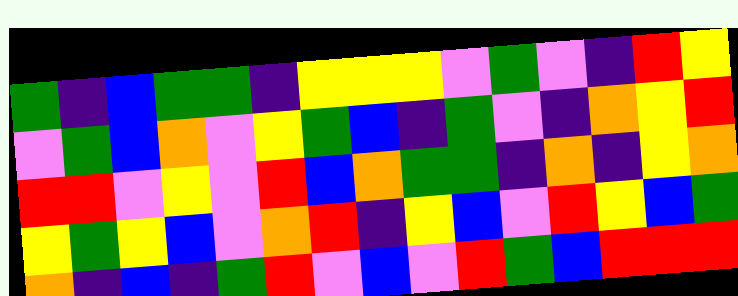[["green", "indigo", "blue", "green", "green", "indigo", "yellow", "yellow", "yellow", "violet", "green", "violet", "indigo", "red", "yellow"], ["violet", "green", "blue", "orange", "violet", "yellow", "green", "blue", "indigo", "green", "violet", "indigo", "orange", "yellow", "red"], ["red", "red", "violet", "yellow", "violet", "red", "blue", "orange", "green", "green", "indigo", "orange", "indigo", "yellow", "orange"], ["yellow", "green", "yellow", "blue", "violet", "orange", "red", "indigo", "yellow", "blue", "violet", "red", "yellow", "blue", "green"], ["orange", "indigo", "blue", "indigo", "green", "red", "violet", "blue", "violet", "red", "green", "blue", "red", "red", "red"]]